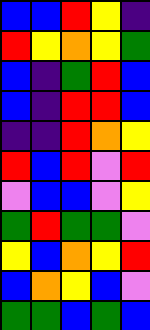[["blue", "blue", "red", "yellow", "indigo"], ["red", "yellow", "orange", "yellow", "green"], ["blue", "indigo", "green", "red", "blue"], ["blue", "indigo", "red", "red", "blue"], ["indigo", "indigo", "red", "orange", "yellow"], ["red", "blue", "red", "violet", "red"], ["violet", "blue", "blue", "violet", "yellow"], ["green", "red", "green", "green", "violet"], ["yellow", "blue", "orange", "yellow", "red"], ["blue", "orange", "yellow", "blue", "violet"], ["green", "green", "blue", "green", "blue"]]